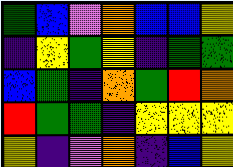[["green", "blue", "violet", "orange", "blue", "blue", "yellow"], ["indigo", "yellow", "green", "yellow", "indigo", "green", "green"], ["blue", "green", "indigo", "orange", "green", "red", "orange"], ["red", "green", "green", "indigo", "yellow", "yellow", "yellow"], ["yellow", "indigo", "violet", "orange", "indigo", "blue", "yellow"]]